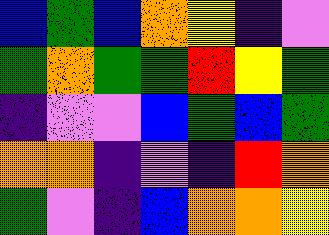[["blue", "green", "blue", "orange", "yellow", "indigo", "violet"], ["green", "orange", "green", "green", "red", "yellow", "green"], ["indigo", "violet", "violet", "blue", "green", "blue", "green"], ["orange", "orange", "indigo", "violet", "indigo", "red", "orange"], ["green", "violet", "indigo", "blue", "orange", "orange", "yellow"]]